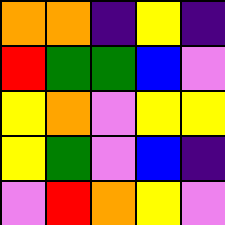[["orange", "orange", "indigo", "yellow", "indigo"], ["red", "green", "green", "blue", "violet"], ["yellow", "orange", "violet", "yellow", "yellow"], ["yellow", "green", "violet", "blue", "indigo"], ["violet", "red", "orange", "yellow", "violet"]]